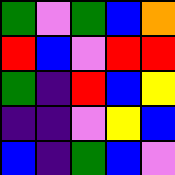[["green", "violet", "green", "blue", "orange"], ["red", "blue", "violet", "red", "red"], ["green", "indigo", "red", "blue", "yellow"], ["indigo", "indigo", "violet", "yellow", "blue"], ["blue", "indigo", "green", "blue", "violet"]]